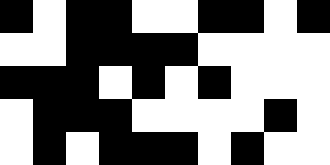[["black", "white", "black", "black", "white", "white", "black", "black", "white", "black"], ["white", "white", "black", "black", "black", "black", "white", "white", "white", "white"], ["black", "black", "black", "white", "black", "white", "black", "white", "white", "white"], ["white", "black", "black", "black", "white", "white", "white", "white", "black", "white"], ["white", "black", "white", "black", "black", "black", "white", "black", "white", "white"]]